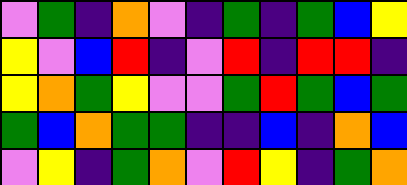[["violet", "green", "indigo", "orange", "violet", "indigo", "green", "indigo", "green", "blue", "yellow"], ["yellow", "violet", "blue", "red", "indigo", "violet", "red", "indigo", "red", "red", "indigo"], ["yellow", "orange", "green", "yellow", "violet", "violet", "green", "red", "green", "blue", "green"], ["green", "blue", "orange", "green", "green", "indigo", "indigo", "blue", "indigo", "orange", "blue"], ["violet", "yellow", "indigo", "green", "orange", "violet", "red", "yellow", "indigo", "green", "orange"]]